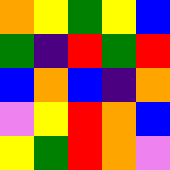[["orange", "yellow", "green", "yellow", "blue"], ["green", "indigo", "red", "green", "red"], ["blue", "orange", "blue", "indigo", "orange"], ["violet", "yellow", "red", "orange", "blue"], ["yellow", "green", "red", "orange", "violet"]]